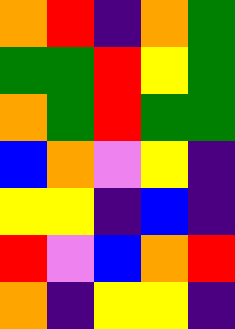[["orange", "red", "indigo", "orange", "green"], ["green", "green", "red", "yellow", "green"], ["orange", "green", "red", "green", "green"], ["blue", "orange", "violet", "yellow", "indigo"], ["yellow", "yellow", "indigo", "blue", "indigo"], ["red", "violet", "blue", "orange", "red"], ["orange", "indigo", "yellow", "yellow", "indigo"]]